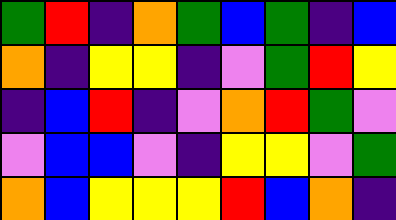[["green", "red", "indigo", "orange", "green", "blue", "green", "indigo", "blue"], ["orange", "indigo", "yellow", "yellow", "indigo", "violet", "green", "red", "yellow"], ["indigo", "blue", "red", "indigo", "violet", "orange", "red", "green", "violet"], ["violet", "blue", "blue", "violet", "indigo", "yellow", "yellow", "violet", "green"], ["orange", "blue", "yellow", "yellow", "yellow", "red", "blue", "orange", "indigo"]]